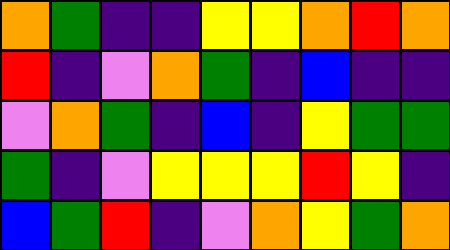[["orange", "green", "indigo", "indigo", "yellow", "yellow", "orange", "red", "orange"], ["red", "indigo", "violet", "orange", "green", "indigo", "blue", "indigo", "indigo"], ["violet", "orange", "green", "indigo", "blue", "indigo", "yellow", "green", "green"], ["green", "indigo", "violet", "yellow", "yellow", "yellow", "red", "yellow", "indigo"], ["blue", "green", "red", "indigo", "violet", "orange", "yellow", "green", "orange"]]